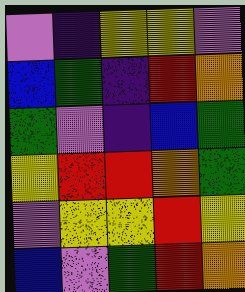[["violet", "indigo", "yellow", "yellow", "violet"], ["blue", "green", "indigo", "red", "orange"], ["green", "violet", "indigo", "blue", "green"], ["yellow", "red", "red", "orange", "green"], ["violet", "yellow", "yellow", "red", "yellow"], ["blue", "violet", "green", "red", "orange"]]